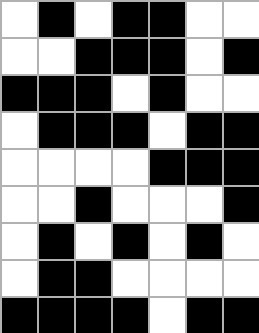[["white", "black", "white", "black", "black", "white", "white"], ["white", "white", "black", "black", "black", "white", "black"], ["black", "black", "black", "white", "black", "white", "white"], ["white", "black", "black", "black", "white", "black", "black"], ["white", "white", "white", "white", "black", "black", "black"], ["white", "white", "black", "white", "white", "white", "black"], ["white", "black", "white", "black", "white", "black", "white"], ["white", "black", "black", "white", "white", "white", "white"], ["black", "black", "black", "black", "white", "black", "black"]]